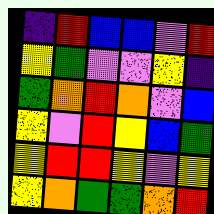[["indigo", "red", "blue", "blue", "violet", "red"], ["yellow", "green", "violet", "violet", "yellow", "indigo"], ["green", "orange", "red", "orange", "violet", "blue"], ["yellow", "violet", "red", "yellow", "blue", "green"], ["yellow", "red", "red", "yellow", "violet", "yellow"], ["yellow", "orange", "green", "green", "orange", "red"]]